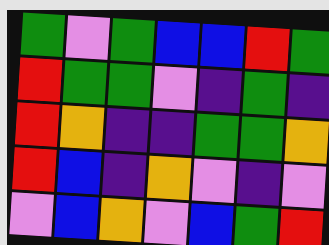[["green", "violet", "green", "blue", "blue", "red", "green"], ["red", "green", "green", "violet", "indigo", "green", "indigo"], ["red", "orange", "indigo", "indigo", "green", "green", "orange"], ["red", "blue", "indigo", "orange", "violet", "indigo", "violet"], ["violet", "blue", "orange", "violet", "blue", "green", "red"]]